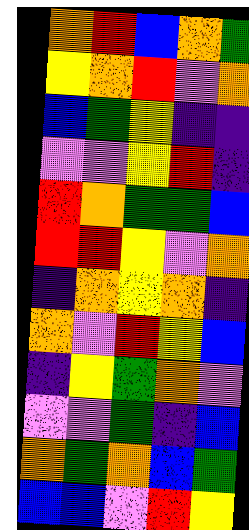[["orange", "red", "blue", "orange", "green"], ["yellow", "orange", "red", "violet", "orange"], ["blue", "green", "yellow", "indigo", "indigo"], ["violet", "violet", "yellow", "red", "indigo"], ["red", "orange", "green", "green", "blue"], ["red", "red", "yellow", "violet", "orange"], ["indigo", "orange", "yellow", "orange", "indigo"], ["orange", "violet", "red", "yellow", "blue"], ["indigo", "yellow", "green", "orange", "violet"], ["violet", "violet", "green", "indigo", "blue"], ["orange", "green", "orange", "blue", "green"], ["blue", "blue", "violet", "red", "yellow"]]